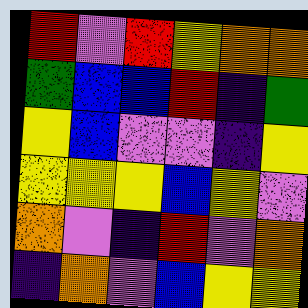[["red", "violet", "red", "yellow", "orange", "orange"], ["green", "blue", "blue", "red", "indigo", "green"], ["yellow", "blue", "violet", "violet", "indigo", "yellow"], ["yellow", "yellow", "yellow", "blue", "yellow", "violet"], ["orange", "violet", "indigo", "red", "violet", "orange"], ["indigo", "orange", "violet", "blue", "yellow", "yellow"]]